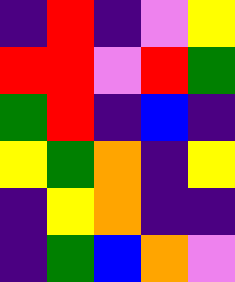[["indigo", "red", "indigo", "violet", "yellow"], ["red", "red", "violet", "red", "green"], ["green", "red", "indigo", "blue", "indigo"], ["yellow", "green", "orange", "indigo", "yellow"], ["indigo", "yellow", "orange", "indigo", "indigo"], ["indigo", "green", "blue", "orange", "violet"]]